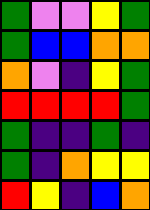[["green", "violet", "violet", "yellow", "green"], ["green", "blue", "blue", "orange", "orange"], ["orange", "violet", "indigo", "yellow", "green"], ["red", "red", "red", "red", "green"], ["green", "indigo", "indigo", "green", "indigo"], ["green", "indigo", "orange", "yellow", "yellow"], ["red", "yellow", "indigo", "blue", "orange"]]